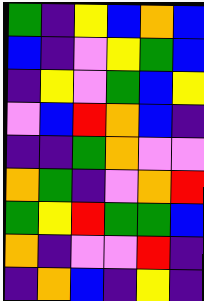[["green", "indigo", "yellow", "blue", "orange", "blue"], ["blue", "indigo", "violet", "yellow", "green", "blue"], ["indigo", "yellow", "violet", "green", "blue", "yellow"], ["violet", "blue", "red", "orange", "blue", "indigo"], ["indigo", "indigo", "green", "orange", "violet", "violet"], ["orange", "green", "indigo", "violet", "orange", "red"], ["green", "yellow", "red", "green", "green", "blue"], ["orange", "indigo", "violet", "violet", "red", "indigo"], ["indigo", "orange", "blue", "indigo", "yellow", "indigo"]]